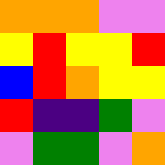[["orange", "orange", "orange", "violet", "violet"], ["yellow", "red", "yellow", "yellow", "red"], ["blue", "red", "orange", "yellow", "yellow"], ["red", "indigo", "indigo", "green", "violet"], ["violet", "green", "green", "violet", "orange"]]